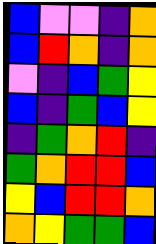[["blue", "violet", "violet", "indigo", "orange"], ["blue", "red", "orange", "indigo", "orange"], ["violet", "indigo", "blue", "green", "yellow"], ["blue", "indigo", "green", "blue", "yellow"], ["indigo", "green", "orange", "red", "indigo"], ["green", "orange", "red", "red", "blue"], ["yellow", "blue", "red", "red", "orange"], ["orange", "yellow", "green", "green", "blue"]]